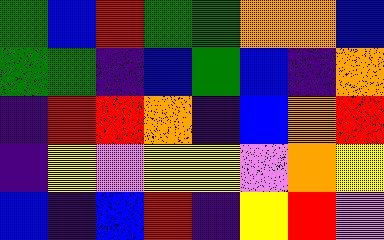[["green", "blue", "red", "green", "green", "orange", "orange", "blue"], ["green", "green", "indigo", "blue", "green", "blue", "indigo", "orange"], ["indigo", "red", "red", "orange", "indigo", "blue", "orange", "red"], ["indigo", "yellow", "violet", "yellow", "yellow", "violet", "orange", "yellow"], ["blue", "indigo", "blue", "red", "indigo", "yellow", "red", "violet"]]